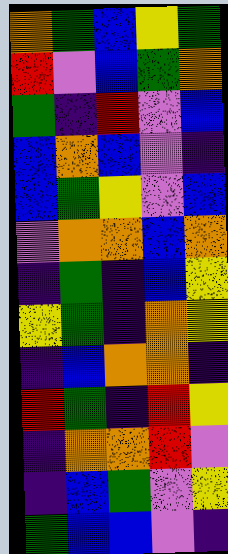[["orange", "green", "blue", "yellow", "green"], ["red", "violet", "blue", "green", "orange"], ["green", "indigo", "red", "violet", "blue"], ["blue", "orange", "blue", "violet", "indigo"], ["blue", "green", "yellow", "violet", "blue"], ["violet", "orange", "orange", "blue", "orange"], ["indigo", "green", "indigo", "blue", "yellow"], ["yellow", "green", "indigo", "orange", "yellow"], ["indigo", "blue", "orange", "orange", "indigo"], ["red", "green", "indigo", "red", "yellow"], ["indigo", "orange", "orange", "red", "violet"], ["indigo", "blue", "green", "violet", "yellow"], ["green", "blue", "blue", "violet", "indigo"]]